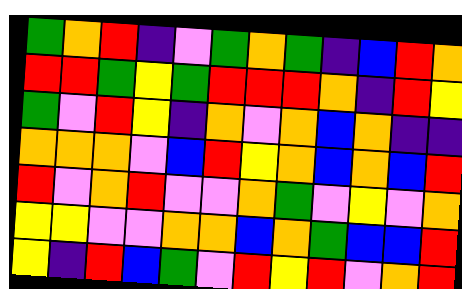[["green", "orange", "red", "indigo", "violet", "green", "orange", "green", "indigo", "blue", "red", "orange"], ["red", "red", "green", "yellow", "green", "red", "red", "red", "orange", "indigo", "red", "yellow"], ["green", "violet", "red", "yellow", "indigo", "orange", "violet", "orange", "blue", "orange", "indigo", "indigo"], ["orange", "orange", "orange", "violet", "blue", "red", "yellow", "orange", "blue", "orange", "blue", "red"], ["red", "violet", "orange", "red", "violet", "violet", "orange", "green", "violet", "yellow", "violet", "orange"], ["yellow", "yellow", "violet", "violet", "orange", "orange", "blue", "orange", "green", "blue", "blue", "red"], ["yellow", "indigo", "red", "blue", "green", "violet", "red", "yellow", "red", "violet", "orange", "red"]]